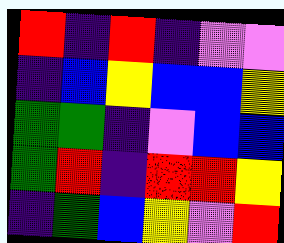[["red", "indigo", "red", "indigo", "violet", "violet"], ["indigo", "blue", "yellow", "blue", "blue", "yellow"], ["green", "green", "indigo", "violet", "blue", "blue"], ["green", "red", "indigo", "red", "red", "yellow"], ["indigo", "green", "blue", "yellow", "violet", "red"]]